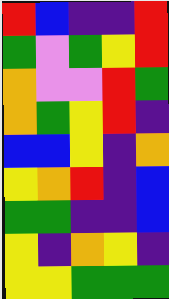[["red", "blue", "indigo", "indigo", "red"], ["green", "violet", "green", "yellow", "red"], ["orange", "violet", "violet", "red", "green"], ["orange", "green", "yellow", "red", "indigo"], ["blue", "blue", "yellow", "indigo", "orange"], ["yellow", "orange", "red", "indigo", "blue"], ["green", "green", "indigo", "indigo", "blue"], ["yellow", "indigo", "orange", "yellow", "indigo"], ["yellow", "yellow", "green", "green", "green"]]